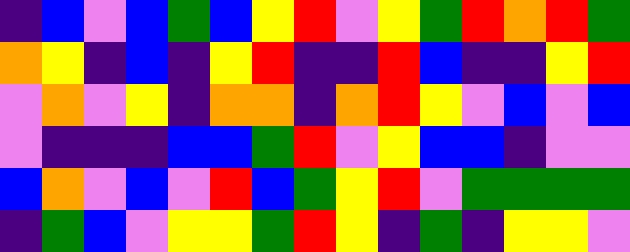[["indigo", "blue", "violet", "blue", "green", "blue", "yellow", "red", "violet", "yellow", "green", "red", "orange", "red", "green"], ["orange", "yellow", "indigo", "blue", "indigo", "yellow", "red", "indigo", "indigo", "red", "blue", "indigo", "indigo", "yellow", "red"], ["violet", "orange", "violet", "yellow", "indigo", "orange", "orange", "indigo", "orange", "red", "yellow", "violet", "blue", "violet", "blue"], ["violet", "indigo", "indigo", "indigo", "blue", "blue", "green", "red", "violet", "yellow", "blue", "blue", "indigo", "violet", "violet"], ["blue", "orange", "violet", "blue", "violet", "red", "blue", "green", "yellow", "red", "violet", "green", "green", "green", "green"], ["indigo", "green", "blue", "violet", "yellow", "yellow", "green", "red", "yellow", "indigo", "green", "indigo", "yellow", "yellow", "violet"]]